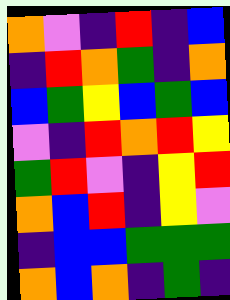[["orange", "violet", "indigo", "red", "indigo", "blue"], ["indigo", "red", "orange", "green", "indigo", "orange"], ["blue", "green", "yellow", "blue", "green", "blue"], ["violet", "indigo", "red", "orange", "red", "yellow"], ["green", "red", "violet", "indigo", "yellow", "red"], ["orange", "blue", "red", "indigo", "yellow", "violet"], ["indigo", "blue", "blue", "green", "green", "green"], ["orange", "blue", "orange", "indigo", "green", "indigo"]]